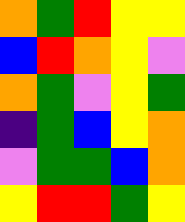[["orange", "green", "red", "yellow", "yellow"], ["blue", "red", "orange", "yellow", "violet"], ["orange", "green", "violet", "yellow", "green"], ["indigo", "green", "blue", "yellow", "orange"], ["violet", "green", "green", "blue", "orange"], ["yellow", "red", "red", "green", "yellow"]]